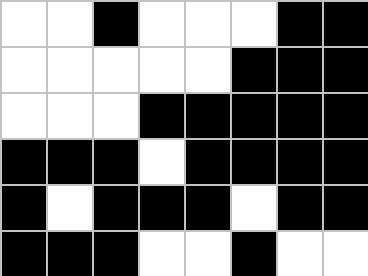[["white", "white", "black", "white", "white", "white", "black", "black"], ["white", "white", "white", "white", "white", "black", "black", "black"], ["white", "white", "white", "black", "black", "black", "black", "black"], ["black", "black", "black", "white", "black", "black", "black", "black"], ["black", "white", "black", "black", "black", "white", "black", "black"], ["black", "black", "black", "white", "white", "black", "white", "white"]]